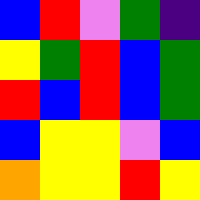[["blue", "red", "violet", "green", "indigo"], ["yellow", "green", "red", "blue", "green"], ["red", "blue", "red", "blue", "green"], ["blue", "yellow", "yellow", "violet", "blue"], ["orange", "yellow", "yellow", "red", "yellow"]]